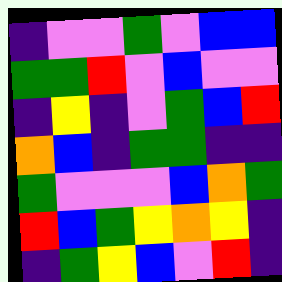[["indigo", "violet", "violet", "green", "violet", "blue", "blue"], ["green", "green", "red", "violet", "blue", "violet", "violet"], ["indigo", "yellow", "indigo", "violet", "green", "blue", "red"], ["orange", "blue", "indigo", "green", "green", "indigo", "indigo"], ["green", "violet", "violet", "violet", "blue", "orange", "green"], ["red", "blue", "green", "yellow", "orange", "yellow", "indigo"], ["indigo", "green", "yellow", "blue", "violet", "red", "indigo"]]